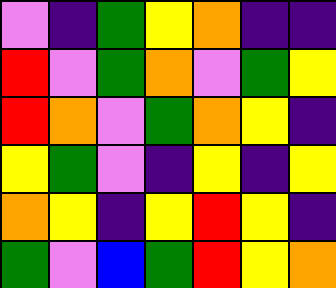[["violet", "indigo", "green", "yellow", "orange", "indigo", "indigo"], ["red", "violet", "green", "orange", "violet", "green", "yellow"], ["red", "orange", "violet", "green", "orange", "yellow", "indigo"], ["yellow", "green", "violet", "indigo", "yellow", "indigo", "yellow"], ["orange", "yellow", "indigo", "yellow", "red", "yellow", "indigo"], ["green", "violet", "blue", "green", "red", "yellow", "orange"]]